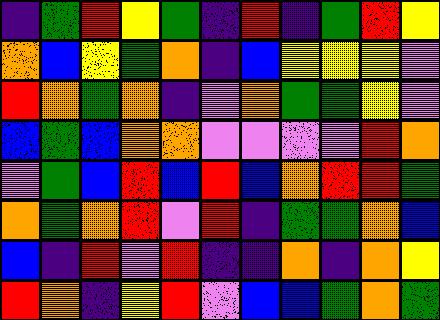[["indigo", "green", "red", "yellow", "green", "indigo", "red", "indigo", "green", "red", "yellow"], ["orange", "blue", "yellow", "green", "orange", "indigo", "blue", "yellow", "yellow", "yellow", "violet"], ["red", "orange", "green", "orange", "indigo", "violet", "orange", "green", "green", "yellow", "violet"], ["blue", "green", "blue", "orange", "orange", "violet", "violet", "violet", "violet", "red", "orange"], ["violet", "green", "blue", "red", "blue", "red", "blue", "orange", "red", "red", "green"], ["orange", "green", "orange", "red", "violet", "red", "indigo", "green", "green", "orange", "blue"], ["blue", "indigo", "red", "violet", "red", "indigo", "indigo", "orange", "indigo", "orange", "yellow"], ["red", "orange", "indigo", "yellow", "red", "violet", "blue", "blue", "green", "orange", "green"]]